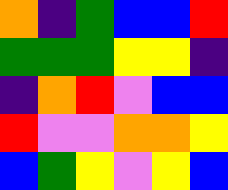[["orange", "indigo", "green", "blue", "blue", "red"], ["green", "green", "green", "yellow", "yellow", "indigo"], ["indigo", "orange", "red", "violet", "blue", "blue"], ["red", "violet", "violet", "orange", "orange", "yellow"], ["blue", "green", "yellow", "violet", "yellow", "blue"]]